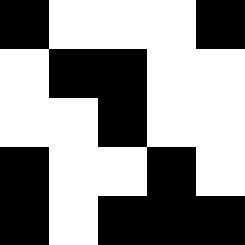[["black", "white", "white", "white", "black"], ["white", "black", "black", "white", "white"], ["white", "white", "black", "white", "white"], ["black", "white", "white", "black", "white"], ["black", "white", "black", "black", "black"]]